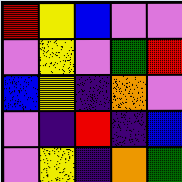[["red", "yellow", "blue", "violet", "violet"], ["violet", "yellow", "violet", "green", "red"], ["blue", "yellow", "indigo", "orange", "violet"], ["violet", "indigo", "red", "indigo", "blue"], ["violet", "yellow", "indigo", "orange", "green"]]